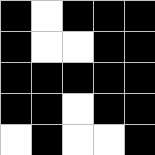[["black", "white", "black", "black", "black"], ["black", "white", "white", "black", "black"], ["black", "black", "black", "black", "black"], ["black", "black", "white", "black", "black"], ["white", "black", "white", "white", "black"]]